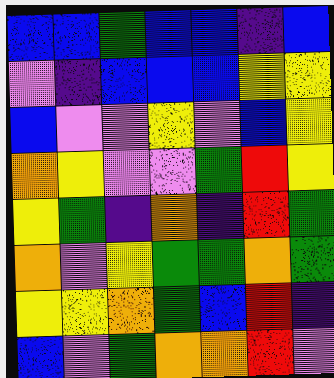[["blue", "blue", "green", "blue", "blue", "indigo", "blue"], ["violet", "indigo", "blue", "blue", "blue", "yellow", "yellow"], ["blue", "violet", "violet", "yellow", "violet", "blue", "yellow"], ["orange", "yellow", "violet", "violet", "green", "red", "yellow"], ["yellow", "green", "indigo", "orange", "indigo", "red", "green"], ["orange", "violet", "yellow", "green", "green", "orange", "green"], ["yellow", "yellow", "orange", "green", "blue", "red", "indigo"], ["blue", "violet", "green", "orange", "orange", "red", "violet"]]